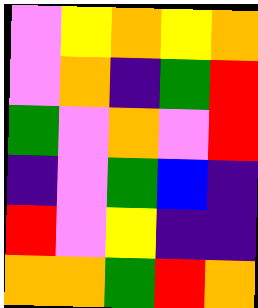[["violet", "yellow", "orange", "yellow", "orange"], ["violet", "orange", "indigo", "green", "red"], ["green", "violet", "orange", "violet", "red"], ["indigo", "violet", "green", "blue", "indigo"], ["red", "violet", "yellow", "indigo", "indigo"], ["orange", "orange", "green", "red", "orange"]]